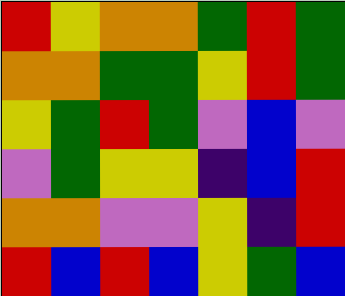[["red", "yellow", "orange", "orange", "green", "red", "green"], ["orange", "orange", "green", "green", "yellow", "red", "green"], ["yellow", "green", "red", "green", "violet", "blue", "violet"], ["violet", "green", "yellow", "yellow", "indigo", "blue", "red"], ["orange", "orange", "violet", "violet", "yellow", "indigo", "red"], ["red", "blue", "red", "blue", "yellow", "green", "blue"]]